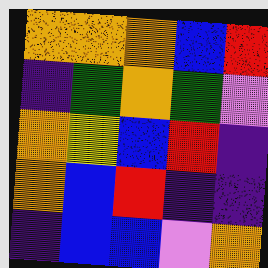[["orange", "orange", "orange", "blue", "red"], ["indigo", "green", "orange", "green", "violet"], ["orange", "yellow", "blue", "red", "indigo"], ["orange", "blue", "red", "indigo", "indigo"], ["indigo", "blue", "blue", "violet", "orange"]]